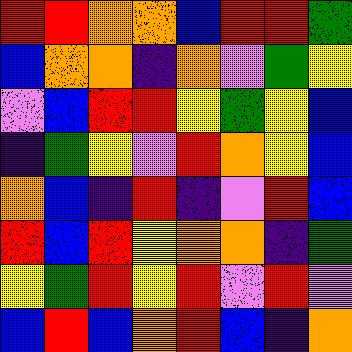[["red", "red", "orange", "orange", "blue", "red", "red", "green"], ["blue", "orange", "orange", "indigo", "orange", "violet", "green", "yellow"], ["violet", "blue", "red", "red", "yellow", "green", "yellow", "blue"], ["indigo", "green", "yellow", "violet", "red", "orange", "yellow", "blue"], ["orange", "blue", "indigo", "red", "indigo", "violet", "red", "blue"], ["red", "blue", "red", "yellow", "orange", "orange", "indigo", "green"], ["yellow", "green", "red", "yellow", "red", "violet", "red", "violet"], ["blue", "red", "blue", "orange", "red", "blue", "indigo", "orange"]]